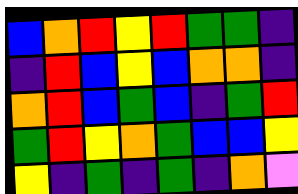[["blue", "orange", "red", "yellow", "red", "green", "green", "indigo"], ["indigo", "red", "blue", "yellow", "blue", "orange", "orange", "indigo"], ["orange", "red", "blue", "green", "blue", "indigo", "green", "red"], ["green", "red", "yellow", "orange", "green", "blue", "blue", "yellow"], ["yellow", "indigo", "green", "indigo", "green", "indigo", "orange", "violet"]]